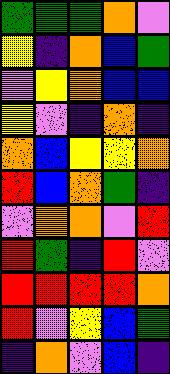[["green", "green", "green", "orange", "violet"], ["yellow", "indigo", "orange", "blue", "green"], ["violet", "yellow", "orange", "blue", "blue"], ["yellow", "violet", "indigo", "orange", "indigo"], ["orange", "blue", "yellow", "yellow", "orange"], ["red", "blue", "orange", "green", "indigo"], ["violet", "orange", "orange", "violet", "red"], ["red", "green", "indigo", "red", "violet"], ["red", "red", "red", "red", "orange"], ["red", "violet", "yellow", "blue", "green"], ["indigo", "orange", "violet", "blue", "indigo"]]